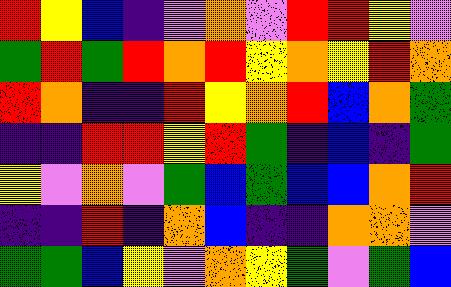[["red", "yellow", "blue", "indigo", "violet", "orange", "violet", "red", "red", "yellow", "violet"], ["green", "red", "green", "red", "orange", "red", "yellow", "orange", "yellow", "red", "orange"], ["red", "orange", "indigo", "indigo", "red", "yellow", "orange", "red", "blue", "orange", "green"], ["indigo", "indigo", "red", "red", "yellow", "red", "green", "indigo", "blue", "indigo", "green"], ["yellow", "violet", "orange", "violet", "green", "blue", "green", "blue", "blue", "orange", "red"], ["indigo", "indigo", "red", "indigo", "orange", "blue", "indigo", "indigo", "orange", "orange", "violet"], ["green", "green", "blue", "yellow", "violet", "orange", "yellow", "green", "violet", "green", "blue"]]